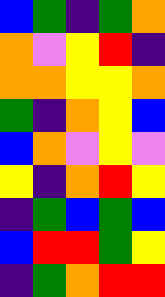[["blue", "green", "indigo", "green", "orange"], ["orange", "violet", "yellow", "red", "indigo"], ["orange", "orange", "yellow", "yellow", "orange"], ["green", "indigo", "orange", "yellow", "blue"], ["blue", "orange", "violet", "yellow", "violet"], ["yellow", "indigo", "orange", "red", "yellow"], ["indigo", "green", "blue", "green", "blue"], ["blue", "red", "red", "green", "yellow"], ["indigo", "green", "orange", "red", "red"]]